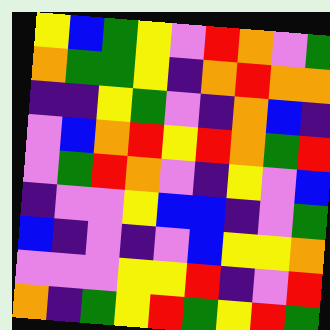[["yellow", "blue", "green", "yellow", "violet", "red", "orange", "violet", "green"], ["orange", "green", "green", "yellow", "indigo", "orange", "red", "orange", "orange"], ["indigo", "indigo", "yellow", "green", "violet", "indigo", "orange", "blue", "indigo"], ["violet", "blue", "orange", "red", "yellow", "red", "orange", "green", "red"], ["violet", "green", "red", "orange", "violet", "indigo", "yellow", "violet", "blue"], ["indigo", "violet", "violet", "yellow", "blue", "blue", "indigo", "violet", "green"], ["blue", "indigo", "violet", "indigo", "violet", "blue", "yellow", "yellow", "orange"], ["violet", "violet", "violet", "yellow", "yellow", "red", "indigo", "violet", "red"], ["orange", "indigo", "green", "yellow", "red", "green", "yellow", "red", "green"]]